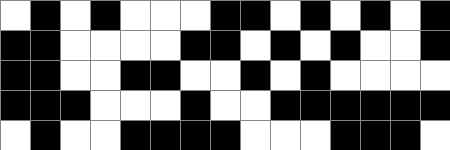[["white", "black", "white", "black", "white", "white", "white", "black", "black", "white", "black", "white", "black", "white", "black"], ["black", "black", "white", "white", "white", "white", "black", "black", "white", "black", "white", "black", "white", "white", "black"], ["black", "black", "white", "white", "black", "black", "white", "white", "black", "white", "black", "white", "white", "white", "white"], ["black", "black", "black", "white", "white", "white", "black", "white", "white", "black", "black", "black", "black", "black", "black"], ["white", "black", "white", "white", "black", "black", "black", "black", "white", "white", "white", "black", "black", "black", "white"]]